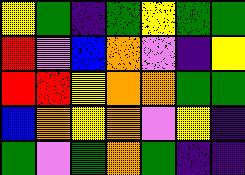[["yellow", "green", "indigo", "green", "yellow", "green", "green"], ["red", "violet", "blue", "orange", "violet", "indigo", "yellow"], ["red", "red", "yellow", "orange", "orange", "green", "green"], ["blue", "orange", "yellow", "orange", "violet", "yellow", "indigo"], ["green", "violet", "green", "orange", "green", "indigo", "indigo"]]